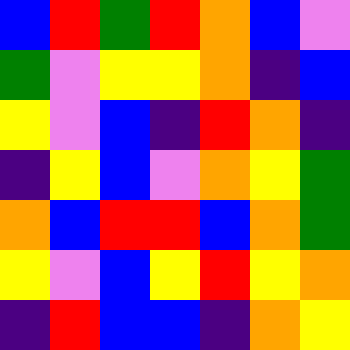[["blue", "red", "green", "red", "orange", "blue", "violet"], ["green", "violet", "yellow", "yellow", "orange", "indigo", "blue"], ["yellow", "violet", "blue", "indigo", "red", "orange", "indigo"], ["indigo", "yellow", "blue", "violet", "orange", "yellow", "green"], ["orange", "blue", "red", "red", "blue", "orange", "green"], ["yellow", "violet", "blue", "yellow", "red", "yellow", "orange"], ["indigo", "red", "blue", "blue", "indigo", "orange", "yellow"]]